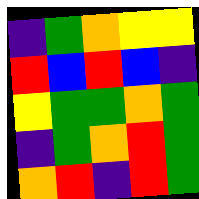[["indigo", "green", "orange", "yellow", "yellow"], ["red", "blue", "red", "blue", "indigo"], ["yellow", "green", "green", "orange", "green"], ["indigo", "green", "orange", "red", "green"], ["orange", "red", "indigo", "red", "green"]]